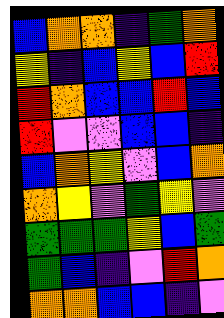[["blue", "orange", "orange", "indigo", "green", "orange"], ["yellow", "indigo", "blue", "yellow", "blue", "red"], ["red", "orange", "blue", "blue", "red", "blue"], ["red", "violet", "violet", "blue", "blue", "indigo"], ["blue", "orange", "yellow", "violet", "blue", "orange"], ["orange", "yellow", "violet", "green", "yellow", "violet"], ["green", "green", "green", "yellow", "blue", "green"], ["green", "blue", "indigo", "violet", "red", "orange"], ["orange", "orange", "blue", "blue", "indigo", "violet"]]